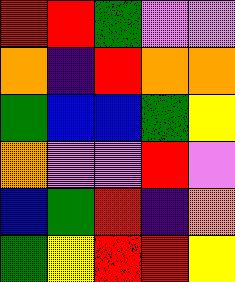[["red", "red", "green", "violet", "violet"], ["orange", "indigo", "red", "orange", "orange"], ["green", "blue", "blue", "green", "yellow"], ["orange", "violet", "violet", "red", "violet"], ["blue", "green", "red", "indigo", "orange"], ["green", "yellow", "red", "red", "yellow"]]